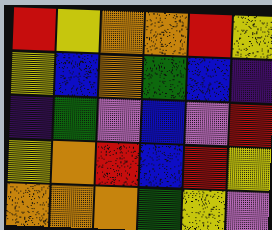[["red", "yellow", "orange", "orange", "red", "yellow"], ["yellow", "blue", "orange", "green", "blue", "indigo"], ["indigo", "green", "violet", "blue", "violet", "red"], ["yellow", "orange", "red", "blue", "red", "yellow"], ["orange", "orange", "orange", "green", "yellow", "violet"]]